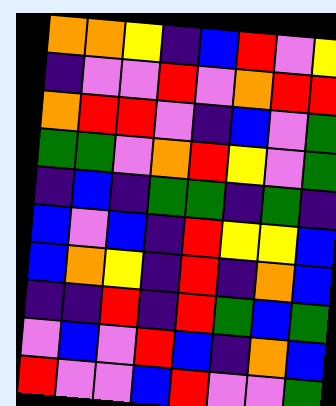[["orange", "orange", "yellow", "indigo", "blue", "red", "violet", "yellow"], ["indigo", "violet", "violet", "red", "violet", "orange", "red", "red"], ["orange", "red", "red", "violet", "indigo", "blue", "violet", "green"], ["green", "green", "violet", "orange", "red", "yellow", "violet", "green"], ["indigo", "blue", "indigo", "green", "green", "indigo", "green", "indigo"], ["blue", "violet", "blue", "indigo", "red", "yellow", "yellow", "blue"], ["blue", "orange", "yellow", "indigo", "red", "indigo", "orange", "blue"], ["indigo", "indigo", "red", "indigo", "red", "green", "blue", "green"], ["violet", "blue", "violet", "red", "blue", "indigo", "orange", "blue"], ["red", "violet", "violet", "blue", "red", "violet", "violet", "green"]]